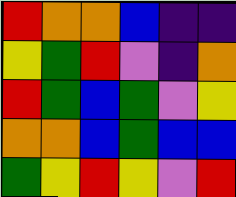[["red", "orange", "orange", "blue", "indigo", "indigo"], ["yellow", "green", "red", "violet", "indigo", "orange"], ["red", "green", "blue", "green", "violet", "yellow"], ["orange", "orange", "blue", "green", "blue", "blue"], ["green", "yellow", "red", "yellow", "violet", "red"]]